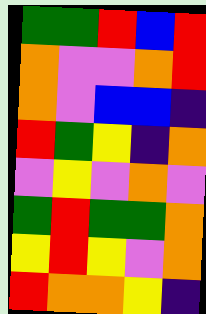[["green", "green", "red", "blue", "red"], ["orange", "violet", "violet", "orange", "red"], ["orange", "violet", "blue", "blue", "indigo"], ["red", "green", "yellow", "indigo", "orange"], ["violet", "yellow", "violet", "orange", "violet"], ["green", "red", "green", "green", "orange"], ["yellow", "red", "yellow", "violet", "orange"], ["red", "orange", "orange", "yellow", "indigo"]]